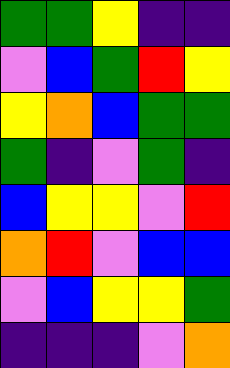[["green", "green", "yellow", "indigo", "indigo"], ["violet", "blue", "green", "red", "yellow"], ["yellow", "orange", "blue", "green", "green"], ["green", "indigo", "violet", "green", "indigo"], ["blue", "yellow", "yellow", "violet", "red"], ["orange", "red", "violet", "blue", "blue"], ["violet", "blue", "yellow", "yellow", "green"], ["indigo", "indigo", "indigo", "violet", "orange"]]